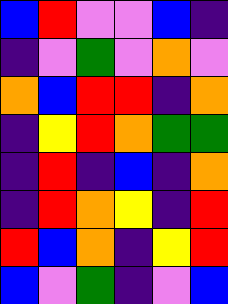[["blue", "red", "violet", "violet", "blue", "indigo"], ["indigo", "violet", "green", "violet", "orange", "violet"], ["orange", "blue", "red", "red", "indigo", "orange"], ["indigo", "yellow", "red", "orange", "green", "green"], ["indigo", "red", "indigo", "blue", "indigo", "orange"], ["indigo", "red", "orange", "yellow", "indigo", "red"], ["red", "blue", "orange", "indigo", "yellow", "red"], ["blue", "violet", "green", "indigo", "violet", "blue"]]